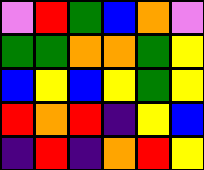[["violet", "red", "green", "blue", "orange", "violet"], ["green", "green", "orange", "orange", "green", "yellow"], ["blue", "yellow", "blue", "yellow", "green", "yellow"], ["red", "orange", "red", "indigo", "yellow", "blue"], ["indigo", "red", "indigo", "orange", "red", "yellow"]]